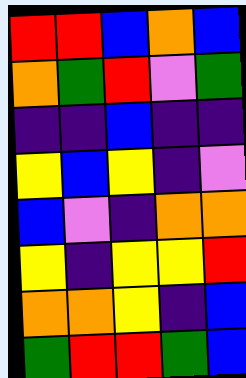[["red", "red", "blue", "orange", "blue"], ["orange", "green", "red", "violet", "green"], ["indigo", "indigo", "blue", "indigo", "indigo"], ["yellow", "blue", "yellow", "indigo", "violet"], ["blue", "violet", "indigo", "orange", "orange"], ["yellow", "indigo", "yellow", "yellow", "red"], ["orange", "orange", "yellow", "indigo", "blue"], ["green", "red", "red", "green", "blue"]]